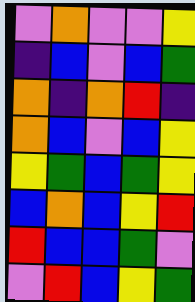[["violet", "orange", "violet", "violet", "yellow"], ["indigo", "blue", "violet", "blue", "green"], ["orange", "indigo", "orange", "red", "indigo"], ["orange", "blue", "violet", "blue", "yellow"], ["yellow", "green", "blue", "green", "yellow"], ["blue", "orange", "blue", "yellow", "red"], ["red", "blue", "blue", "green", "violet"], ["violet", "red", "blue", "yellow", "green"]]